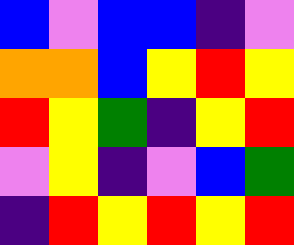[["blue", "violet", "blue", "blue", "indigo", "violet"], ["orange", "orange", "blue", "yellow", "red", "yellow"], ["red", "yellow", "green", "indigo", "yellow", "red"], ["violet", "yellow", "indigo", "violet", "blue", "green"], ["indigo", "red", "yellow", "red", "yellow", "red"]]